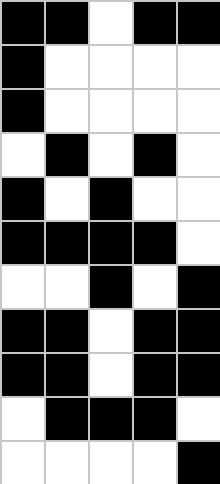[["black", "black", "white", "black", "black"], ["black", "white", "white", "white", "white"], ["black", "white", "white", "white", "white"], ["white", "black", "white", "black", "white"], ["black", "white", "black", "white", "white"], ["black", "black", "black", "black", "white"], ["white", "white", "black", "white", "black"], ["black", "black", "white", "black", "black"], ["black", "black", "white", "black", "black"], ["white", "black", "black", "black", "white"], ["white", "white", "white", "white", "black"]]